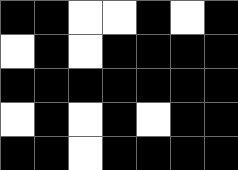[["black", "black", "white", "white", "black", "white", "black"], ["white", "black", "white", "black", "black", "black", "black"], ["black", "black", "black", "black", "black", "black", "black"], ["white", "black", "white", "black", "white", "black", "black"], ["black", "black", "white", "black", "black", "black", "black"]]